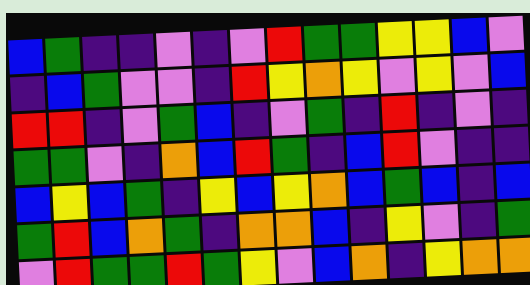[["blue", "green", "indigo", "indigo", "violet", "indigo", "violet", "red", "green", "green", "yellow", "yellow", "blue", "violet"], ["indigo", "blue", "green", "violet", "violet", "indigo", "red", "yellow", "orange", "yellow", "violet", "yellow", "violet", "blue"], ["red", "red", "indigo", "violet", "green", "blue", "indigo", "violet", "green", "indigo", "red", "indigo", "violet", "indigo"], ["green", "green", "violet", "indigo", "orange", "blue", "red", "green", "indigo", "blue", "red", "violet", "indigo", "indigo"], ["blue", "yellow", "blue", "green", "indigo", "yellow", "blue", "yellow", "orange", "blue", "green", "blue", "indigo", "blue"], ["green", "red", "blue", "orange", "green", "indigo", "orange", "orange", "blue", "indigo", "yellow", "violet", "indigo", "green"], ["violet", "red", "green", "green", "red", "green", "yellow", "violet", "blue", "orange", "indigo", "yellow", "orange", "orange"]]